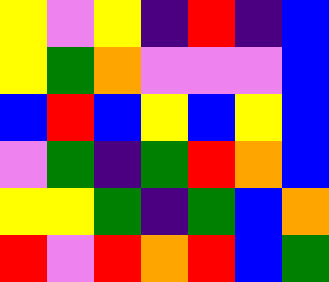[["yellow", "violet", "yellow", "indigo", "red", "indigo", "blue"], ["yellow", "green", "orange", "violet", "violet", "violet", "blue"], ["blue", "red", "blue", "yellow", "blue", "yellow", "blue"], ["violet", "green", "indigo", "green", "red", "orange", "blue"], ["yellow", "yellow", "green", "indigo", "green", "blue", "orange"], ["red", "violet", "red", "orange", "red", "blue", "green"]]